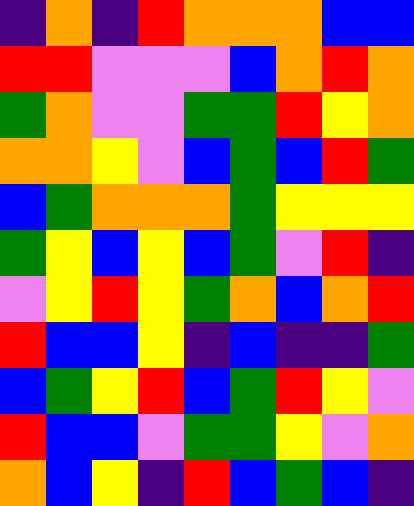[["indigo", "orange", "indigo", "red", "orange", "orange", "orange", "blue", "blue"], ["red", "red", "violet", "violet", "violet", "blue", "orange", "red", "orange"], ["green", "orange", "violet", "violet", "green", "green", "red", "yellow", "orange"], ["orange", "orange", "yellow", "violet", "blue", "green", "blue", "red", "green"], ["blue", "green", "orange", "orange", "orange", "green", "yellow", "yellow", "yellow"], ["green", "yellow", "blue", "yellow", "blue", "green", "violet", "red", "indigo"], ["violet", "yellow", "red", "yellow", "green", "orange", "blue", "orange", "red"], ["red", "blue", "blue", "yellow", "indigo", "blue", "indigo", "indigo", "green"], ["blue", "green", "yellow", "red", "blue", "green", "red", "yellow", "violet"], ["red", "blue", "blue", "violet", "green", "green", "yellow", "violet", "orange"], ["orange", "blue", "yellow", "indigo", "red", "blue", "green", "blue", "indigo"]]